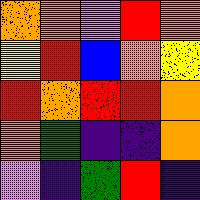[["orange", "orange", "violet", "red", "orange"], ["yellow", "red", "blue", "orange", "yellow"], ["red", "orange", "red", "red", "orange"], ["orange", "green", "indigo", "indigo", "orange"], ["violet", "indigo", "green", "red", "indigo"]]